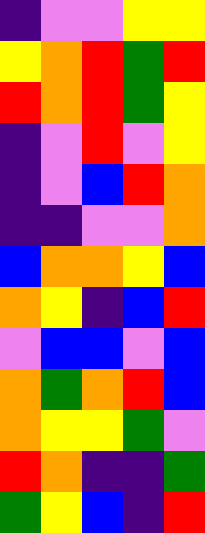[["indigo", "violet", "violet", "yellow", "yellow"], ["yellow", "orange", "red", "green", "red"], ["red", "orange", "red", "green", "yellow"], ["indigo", "violet", "red", "violet", "yellow"], ["indigo", "violet", "blue", "red", "orange"], ["indigo", "indigo", "violet", "violet", "orange"], ["blue", "orange", "orange", "yellow", "blue"], ["orange", "yellow", "indigo", "blue", "red"], ["violet", "blue", "blue", "violet", "blue"], ["orange", "green", "orange", "red", "blue"], ["orange", "yellow", "yellow", "green", "violet"], ["red", "orange", "indigo", "indigo", "green"], ["green", "yellow", "blue", "indigo", "red"]]